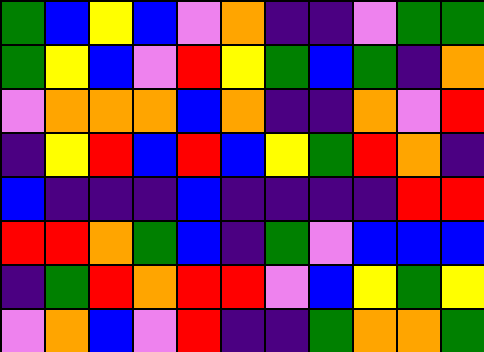[["green", "blue", "yellow", "blue", "violet", "orange", "indigo", "indigo", "violet", "green", "green"], ["green", "yellow", "blue", "violet", "red", "yellow", "green", "blue", "green", "indigo", "orange"], ["violet", "orange", "orange", "orange", "blue", "orange", "indigo", "indigo", "orange", "violet", "red"], ["indigo", "yellow", "red", "blue", "red", "blue", "yellow", "green", "red", "orange", "indigo"], ["blue", "indigo", "indigo", "indigo", "blue", "indigo", "indigo", "indigo", "indigo", "red", "red"], ["red", "red", "orange", "green", "blue", "indigo", "green", "violet", "blue", "blue", "blue"], ["indigo", "green", "red", "orange", "red", "red", "violet", "blue", "yellow", "green", "yellow"], ["violet", "orange", "blue", "violet", "red", "indigo", "indigo", "green", "orange", "orange", "green"]]